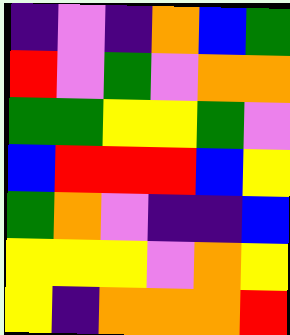[["indigo", "violet", "indigo", "orange", "blue", "green"], ["red", "violet", "green", "violet", "orange", "orange"], ["green", "green", "yellow", "yellow", "green", "violet"], ["blue", "red", "red", "red", "blue", "yellow"], ["green", "orange", "violet", "indigo", "indigo", "blue"], ["yellow", "yellow", "yellow", "violet", "orange", "yellow"], ["yellow", "indigo", "orange", "orange", "orange", "red"]]